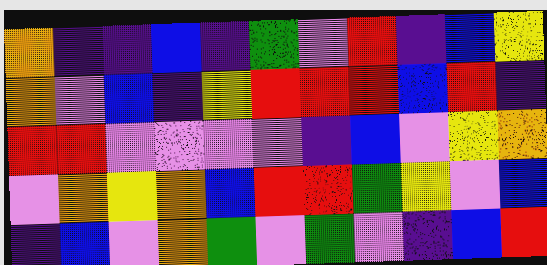[["orange", "indigo", "indigo", "blue", "indigo", "green", "violet", "red", "indigo", "blue", "yellow"], ["orange", "violet", "blue", "indigo", "yellow", "red", "red", "red", "blue", "red", "indigo"], ["red", "red", "violet", "violet", "violet", "violet", "indigo", "blue", "violet", "yellow", "orange"], ["violet", "orange", "yellow", "orange", "blue", "red", "red", "green", "yellow", "violet", "blue"], ["indigo", "blue", "violet", "orange", "green", "violet", "green", "violet", "indigo", "blue", "red"]]